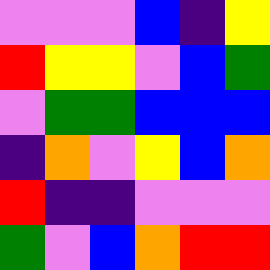[["violet", "violet", "violet", "blue", "indigo", "yellow"], ["red", "yellow", "yellow", "violet", "blue", "green"], ["violet", "green", "green", "blue", "blue", "blue"], ["indigo", "orange", "violet", "yellow", "blue", "orange"], ["red", "indigo", "indigo", "violet", "violet", "violet"], ["green", "violet", "blue", "orange", "red", "red"]]